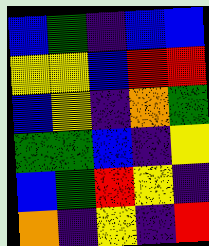[["blue", "green", "indigo", "blue", "blue"], ["yellow", "yellow", "blue", "red", "red"], ["blue", "yellow", "indigo", "orange", "green"], ["green", "green", "blue", "indigo", "yellow"], ["blue", "green", "red", "yellow", "indigo"], ["orange", "indigo", "yellow", "indigo", "red"]]